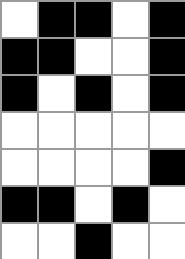[["white", "black", "black", "white", "black"], ["black", "black", "white", "white", "black"], ["black", "white", "black", "white", "black"], ["white", "white", "white", "white", "white"], ["white", "white", "white", "white", "black"], ["black", "black", "white", "black", "white"], ["white", "white", "black", "white", "white"]]